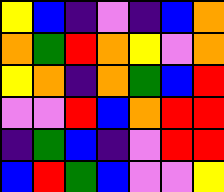[["yellow", "blue", "indigo", "violet", "indigo", "blue", "orange"], ["orange", "green", "red", "orange", "yellow", "violet", "orange"], ["yellow", "orange", "indigo", "orange", "green", "blue", "red"], ["violet", "violet", "red", "blue", "orange", "red", "red"], ["indigo", "green", "blue", "indigo", "violet", "red", "red"], ["blue", "red", "green", "blue", "violet", "violet", "yellow"]]